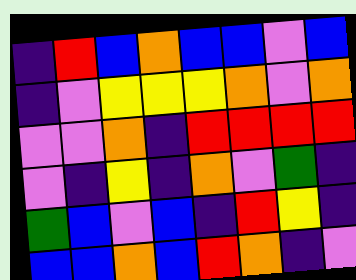[["indigo", "red", "blue", "orange", "blue", "blue", "violet", "blue"], ["indigo", "violet", "yellow", "yellow", "yellow", "orange", "violet", "orange"], ["violet", "violet", "orange", "indigo", "red", "red", "red", "red"], ["violet", "indigo", "yellow", "indigo", "orange", "violet", "green", "indigo"], ["green", "blue", "violet", "blue", "indigo", "red", "yellow", "indigo"], ["blue", "blue", "orange", "blue", "red", "orange", "indigo", "violet"]]